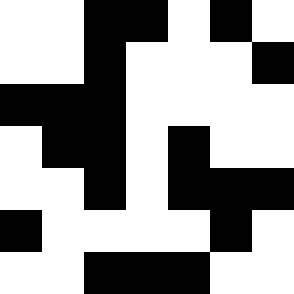[["white", "white", "black", "black", "white", "black", "white"], ["white", "white", "black", "white", "white", "white", "black"], ["black", "black", "black", "white", "white", "white", "white"], ["white", "black", "black", "white", "black", "white", "white"], ["white", "white", "black", "white", "black", "black", "black"], ["black", "white", "white", "white", "white", "black", "white"], ["white", "white", "black", "black", "black", "white", "white"]]